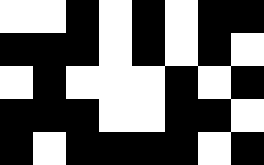[["white", "white", "black", "white", "black", "white", "black", "black"], ["black", "black", "black", "white", "black", "white", "black", "white"], ["white", "black", "white", "white", "white", "black", "white", "black"], ["black", "black", "black", "white", "white", "black", "black", "white"], ["black", "white", "black", "black", "black", "black", "white", "black"]]